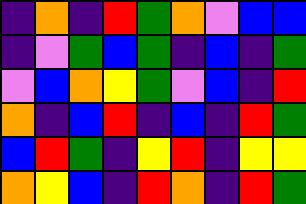[["indigo", "orange", "indigo", "red", "green", "orange", "violet", "blue", "blue"], ["indigo", "violet", "green", "blue", "green", "indigo", "blue", "indigo", "green"], ["violet", "blue", "orange", "yellow", "green", "violet", "blue", "indigo", "red"], ["orange", "indigo", "blue", "red", "indigo", "blue", "indigo", "red", "green"], ["blue", "red", "green", "indigo", "yellow", "red", "indigo", "yellow", "yellow"], ["orange", "yellow", "blue", "indigo", "red", "orange", "indigo", "red", "green"]]